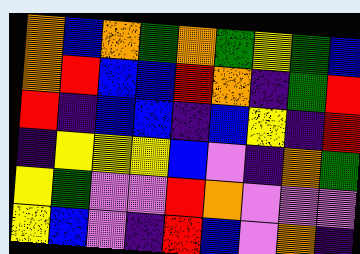[["orange", "blue", "orange", "green", "orange", "green", "yellow", "green", "blue"], ["orange", "red", "blue", "blue", "red", "orange", "indigo", "green", "red"], ["red", "indigo", "blue", "blue", "indigo", "blue", "yellow", "indigo", "red"], ["indigo", "yellow", "yellow", "yellow", "blue", "violet", "indigo", "orange", "green"], ["yellow", "green", "violet", "violet", "red", "orange", "violet", "violet", "violet"], ["yellow", "blue", "violet", "indigo", "red", "blue", "violet", "orange", "indigo"]]